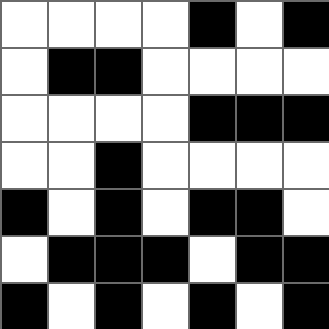[["white", "white", "white", "white", "black", "white", "black"], ["white", "black", "black", "white", "white", "white", "white"], ["white", "white", "white", "white", "black", "black", "black"], ["white", "white", "black", "white", "white", "white", "white"], ["black", "white", "black", "white", "black", "black", "white"], ["white", "black", "black", "black", "white", "black", "black"], ["black", "white", "black", "white", "black", "white", "black"]]